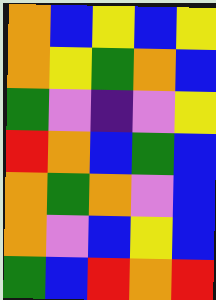[["orange", "blue", "yellow", "blue", "yellow"], ["orange", "yellow", "green", "orange", "blue"], ["green", "violet", "indigo", "violet", "yellow"], ["red", "orange", "blue", "green", "blue"], ["orange", "green", "orange", "violet", "blue"], ["orange", "violet", "blue", "yellow", "blue"], ["green", "blue", "red", "orange", "red"]]